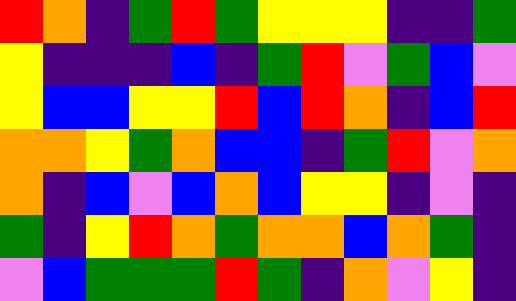[["red", "orange", "indigo", "green", "red", "green", "yellow", "yellow", "yellow", "indigo", "indigo", "green"], ["yellow", "indigo", "indigo", "indigo", "blue", "indigo", "green", "red", "violet", "green", "blue", "violet"], ["yellow", "blue", "blue", "yellow", "yellow", "red", "blue", "red", "orange", "indigo", "blue", "red"], ["orange", "orange", "yellow", "green", "orange", "blue", "blue", "indigo", "green", "red", "violet", "orange"], ["orange", "indigo", "blue", "violet", "blue", "orange", "blue", "yellow", "yellow", "indigo", "violet", "indigo"], ["green", "indigo", "yellow", "red", "orange", "green", "orange", "orange", "blue", "orange", "green", "indigo"], ["violet", "blue", "green", "green", "green", "red", "green", "indigo", "orange", "violet", "yellow", "indigo"]]